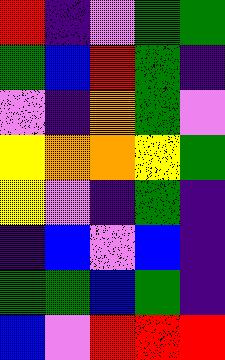[["red", "indigo", "violet", "green", "green"], ["green", "blue", "red", "green", "indigo"], ["violet", "indigo", "orange", "green", "violet"], ["yellow", "orange", "orange", "yellow", "green"], ["yellow", "violet", "indigo", "green", "indigo"], ["indigo", "blue", "violet", "blue", "indigo"], ["green", "green", "blue", "green", "indigo"], ["blue", "violet", "red", "red", "red"]]